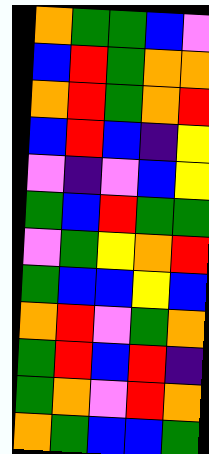[["orange", "green", "green", "blue", "violet"], ["blue", "red", "green", "orange", "orange"], ["orange", "red", "green", "orange", "red"], ["blue", "red", "blue", "indigo", "yellow"], ["violet", "indigo", "violet", "blue", "yellow"], ["green", "blue", "red", "green", "green"], ["violet", "green", "yellow", "orange", "red"], ["green", "blue", "blue", "yellow", "blue"], ["orange", "red", "violet", "green", "orange"], ["green", "red", "blue", "red", "indigo"], ["green", "orange", "violet", "red", "orange"], ["orange", "green", "blue", "blue", "green"]]